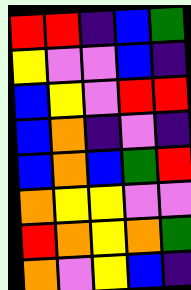[["red", "red", "indigo", "blue", "green"], ["yellow", "violet", "violet", "blue", "indigo"], ["blue", "yellow", "violet", "red", "red"], ["blue", "orange", "indigo", "violet", "indigo"], ["blue", "orange", "blue", "green", "red"], ["orange", "yellow", "yellow", "violet", "violet"], ["red", "orange", "yellow", "orange", "green"], ["orange", "violet", "yellow", "blue", "indigo"]]